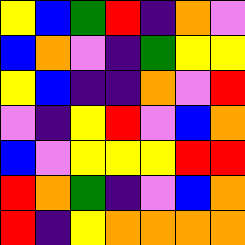[["yellow", "blue", "green", "red", "indigo", "orange", "violet"], ["blue", "orange", "violet", "indigo", "green", "yellow", "yellow"], ["yellow", "blue", "indigo", "indigo", "orange", "violet", "red"], ["violet", "indigo", "yellow", "red", "violet", "blue", "orange"], ["blue", "violet", "yellow", "yellow", "yellow", "red", "red"], ["red", "orange", "green", "indigo", "violet", "blue", "orange"], ["red", "indigo", "yellow", "orange", "orange", "orange", "orange"]]